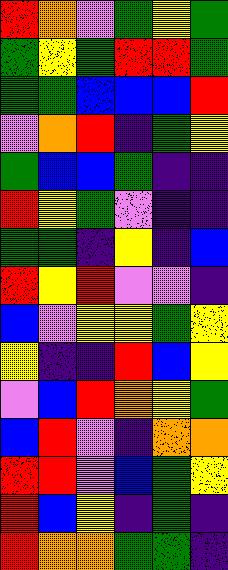[["red", "orange", "violet", "green", "yellow", "green"], ["green", "yellow", "green", "red", "red", "green"], ["green", "green", "blue", "blue", "blue", "red"], ["violet", "orange", "red", "indigo", "green", "yellow"], ["green", "blue", "blue", "green", "indigo", "indigo"], ["red", "yellow", "green", "violet", "indigo", "indigo"], ["green", "green", "indigo", "yellow", "indigo", "blue"], ["red", "yellow", "red", "violet", "violet", "indigo"], ["blue", "violet", "yellow", "yellow", "green", "yellow"], ["yellow", "indigo", "indigo", "red", "blue", "yellow"], ["violet", "blue", "red", "orange", "yellow", "green"], ["blue", "red", "violet", "indigo", "orange", "orange"], ["red", "red", "violet", "blue", "green", "yellow"], ["red", "blue", "yellow", "indigo", "green", "indigo"], ["red", "orange", "orange", "green", "green", "indigo"]]